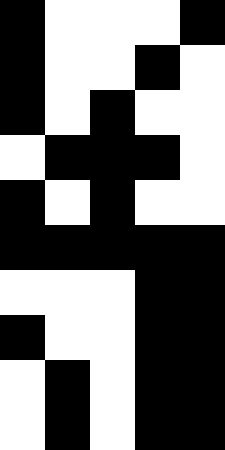[["black", "white", "white", "white", "black"], ["black", "white", "white", "black", "white"], ["black", "white", "black", "white", "white"], ["white", "black", "black", "black", "white"], ["black", "white", "black", "white", "white"], ["black", "black", "black", "black", "black"], ["white", "white", "white", "black", "black"], ["black", "white", "white", "black", "black"], ["white", "black", "white", "black", "black"], ["white", "black", "white", "black", "black"]]